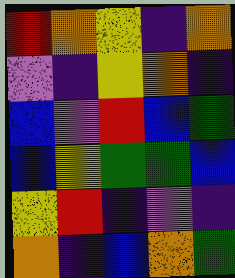[["red", "orange", "yellow", "indigo", "orange"], ["violet", "indigo", "yellow", "orange", "indigo"], ["blue", "violet", "red", "blue", "green"], ["blue", "yellow", "green", "green", "blue"], ["yellow", "red", "indigo", "violet", "indigo"], ["orange", "indigo", "blue", "orange", "green"]]